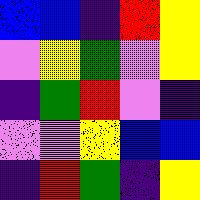[["blue", "blue", "indigo", "red", "yellow"], ["violet", "yellow", "green", "violet", "yellow"], ["indigo", "green", "red", "violet", "indigo"], ["violet", "violet", "yellow", "blue", "blue"], ["indigo", "red", "green", "indigo", "yellow"]]